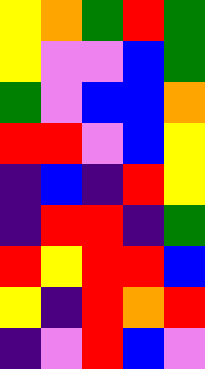[["yellow", "orange", "green", "red", "green"], ["yellow", "violet", "violet", "blue", "green"], ["green", "violet", "blue", "blue", "orange"], ["red", "red", "violet", "blue", "yellow"], ["indigo", "blue", "indigo", "red", "yellow"], ["indigo", "red", "red", "indigo", "green"], ["red", "yellow", "red", "red", "blue"], ["yellow", "indigo", "red", "orange", "red"], ["indigo", "violet", "red", "blue", "violet"]]